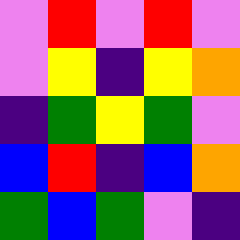[["violet", "red", "violet", "red", "violet"], ["violet", "yellow", "indigo", "yellow", "orange"], ["indigo", "green", "yellow", "green", "violet"], ["blue", "red", "indigo", "blue", "orange"], ["green", "blue", "green", "violet", "indigo"]]